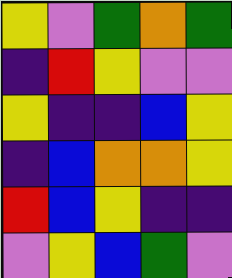[["yellow", "violet", "green", "orange", "green"], ["indigo", "red", "yellow", "violet", "violet"], ["yellow", "indigo", "indigo", "blue", "yellow"], ["indigo", "blue", "orange", "orange", "yellow"], ["red", "blue", "yellow", "indigo", "indigo"], ["violet", "yellow", "blue", "green", "violet"]]